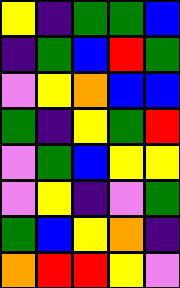[["yellow", "indigo", "green", "green", "blue"], ["indigo", "green", "blue", "red", "green"], ["violet", "yellow", "orange", "blue", "blue"], ["green", "indigo", "yellow", "green", "red"], ["violet", "green", "blue", "yellow", "yellow"], ["violet", "yellow", "indigo", "violet", "green"], ["green", "blue", "yellow", "orange", "indigo"], ["orange", "red", "red", "yellow", "violet"]]